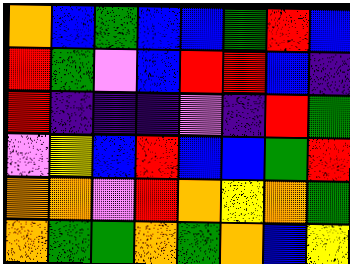[["orange", "blue", "green", "blue", "blue", "green", "red", "blue"], ["red", "green", "violet", "blue", "red", "red", "blue", "indigo"], ["red", "indigo", "indigo", "indigo", "violet", "indigo", "red", "green"], ["violet", "yellow", "blue", "red", "blue", "blue", "green", "red"], ["orange", "orange", "violet", "red", "orange", "yellow", "orange", "green"], ["orange", "green", "green", "orange", "green", "orange", "blue", "yellow"]]